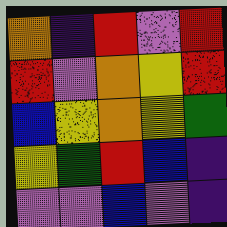[["orange", "indigo", "red", "violet", "red"], ["red", "violet", "orange", "yellow", "red"], ["blue", "yellow", "orange", "yellow", "green"], ["yellow", "green", "red", "blue", "indigo"], ["violet", "violet", "blue", "violet", "indigo"]]